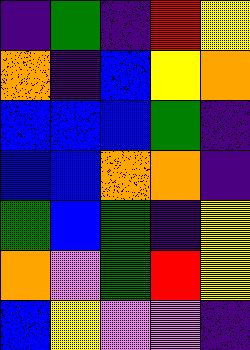[["indigo", "green", "indigo", "red", "yellow"], ["orange", "indigo", "blue", "yellow", "orange"], ["blue", "blue", "blue", "green", "indigo"], ["blue", "blue", "orange", "orange", "indigo"], ["green", "blue", "green", "indigo", "yellow"], ["orange", "violet", "green", "red", "yellow"], ["blue", "yellow", "violet", "violet", "indigo"]]